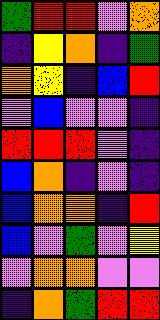[["green", "red", "red", "violet", "orange"], ["indigo", "yellow", "orange", "indigo", "green"], ["orange", "yellow", "indigo", "blue", "red"], ["violet", "blue", "violet", "violet", "indigo"], ["red", "red", "red", "violet", "indigo"], ["blue", "orange", "indigo", "violet", "indigo"], ["blue", "orange", "orange", "indigo", "red"], ["blue", "violet", "green", "violet", "yellow"], ["violet", "orange", "orange", "violet", "violet"], ["indigo", "orange", "green", "red", "red"]]